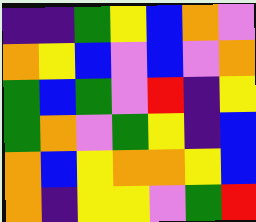[["indigo", "indigo", "green", "yellow", "blue", "orange", "violet"], ["orange", "yellow", "blue", "violet", "blue", "violet", "orange"], ["green", "blue", "green", "violet", "red", "indigo", "yellow"], ["green", "orange", "violet", "green", "yellow", "indigo", "blue"], ["orange", "blue", "yellow", "orange", "orange", "yellow", "blue"], ["orange", "indigo", "yellow", "yellow", "violet", "green", "red"]]